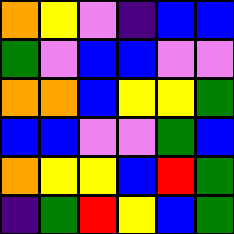[["orange", "yellow", "violet", "indigo", "blue", "blue"], ["green", "violet", "blue", "blue", "violet", "violet"], ["orange", "orange", "blue", "yellow", "yellow", "green"], ["blue", "blue", "violet", "violet", "green", "blue"], ["orange", "yellow", "yellow", "blue", "red", "green"], ["indigo", "green", "red", "yellow", "blue", "green"]]